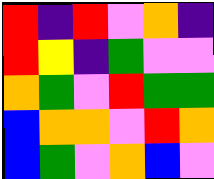[["red", "indigo", "red", "violet", "orange", "indigo"], ["red", "yellow", "indigo", "green", "violet", "violet"], ["orange", "green", "violet", "red", "green", "green"], ["blue", "orange", "orange", "violet", "red", "orange"], ["blue", "green", "violet", "orange", "blue", "violet"]]